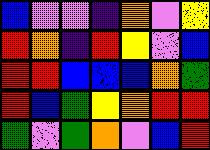[["blue", "violet", "violet", "indigo", "orange", "violet", "yellow"], ["red", "orange", "indigo", "red", "yellow", "violet", "blue"], ["red", "red", "blue", "blue", "blue", "orange", "green"], ["red", "blue", "green", "yellow", "orange", "red", "red"], ["green", "violet", "green", "orange", "violet", "blue", "red"]]